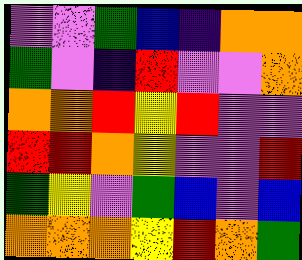[["violet", "violet", "green", "blue", "indigo", "orange", "orange"], ["green", "violet", "indigo", "red", "violet", "violet", "orange"], ["orange", "orange", "red", "yellow", "red", "violet", "violet"], ["red", "red", "orange", "yellow", "violet", "violet", "red"], ["green", "yellow", "violet", "green", "blue", "violet", "blue"], ["orange", "orange", "orange", "yellow", "red", "orange", "green"]]